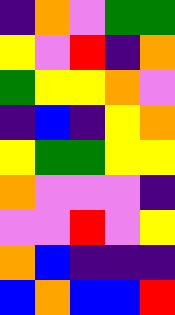[["indigo", "orange", "violet", "green", "green"], ["yellow", "violet", "red", "indigo", "orange"], ["green", "yellow", "yellow", "orange", "violet"], ["indigo", "blue", "indigo", "yellow", "orange"], ["yellow", "green", "green", "yellow", "yellow"], ["orange", "violet", "violet", "violet", "indigo"], ["violet", "violet", "red", "violet", "yellow"], ["orange", "blue", "indigo", "indigo", "indigo"], ["blue", "orange", "blue", "blue", "red"]]